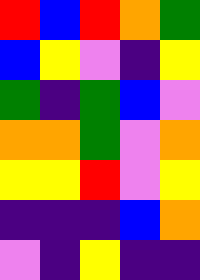[["red", "blue", "red", "orange", "green"], ["blue", "yellow", "violet", "indigo", "yellow"], ["green", "indigo", "green", "blue", "violet"], ["orange", "orange", "green", "violet", "orange"], ["yellow", "yellow", "red", "violet", "yellow"], ["indigo", "indigo", "indigo", "blue", "orange"], ["violet", "indigo", "yellow", "indigo", "indigo"]]